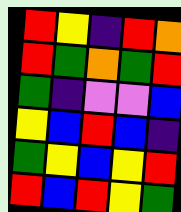[["red", "yellow", "indigo", "red", "orange"], ["red", "green", "orange", "green", "red"], ["green", "indigo", "violet", "violet", "blue"], ["yellow", "blue", "red", "blue", "indigo"], ["green", "yellow", "blue", "yellow", "red"], ["red", "blue", "red", "yellow", "green"]]